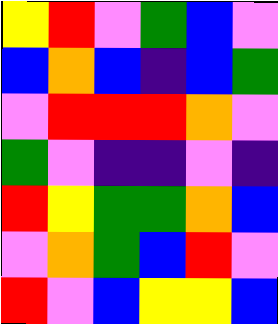[["yellow", "red", "violet", "green", "blue", "violet"], ["blue", "orange", "blue", "indigo", "blue", "green"], ["violet", "red", "red", "red", "orange", "violet"], ["green", "violet", "indigo", "indigo", "violet", "indigo"], ["red", "yellow", "green", "green", "orange", "blue"], ["violet", "orange", "green", "blue", "red", "violet"], ["red", "violet", "blue", "yellow", "yellow", "blue"]]